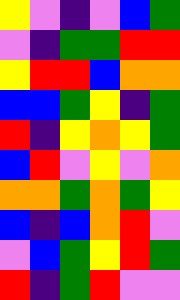[["yellow", "violet", "indigo", "violet", "blue", "green"], ["violet", "indigo", "green", "green", "red", "red"], ["yellow", "red", "red", "blue", "orange", "orange"], ["blue", "blue", "green", "yellow", "indigo", "green"], ["red", "indigo", "yellow", "orange", "yellow", "green"], ["blue", "red", "violet", "yellow", "violet", "orange"], ["orange", "orange", "green", "orange", "green", "yellow"], ["blue", "indigo", "blue", "orange", "red", "violet"], ["violet", "blue", "green", "yellow", "red", "green"], ["red", "indigo", "green", "red", "violet", "violet"]]